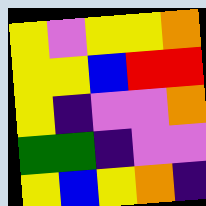[["yellow", "violet", "yellow", "yellow", "orange"], ["yellow", "yellow", "blue", "red", "red"], ["yellow", "indigo", "violet", "violet", "orange"], ["green", "green", "indigo", "violet", "violet"], ["yellow", "blue", "yellow", "orange", "indigo"]]